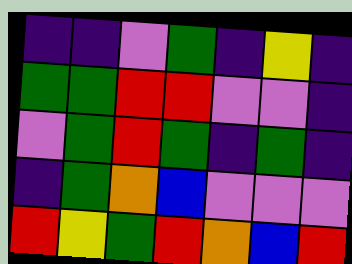[["indigo", "indigo", "violet", "green", "indigo", "yellow", "indigo"], ["green", "green", "red", "red", "violet", "violet", "indigo"], ["violet", "green", "red", "green", "indigo", "green", "indigo"], ["indigo", "green", "orange", "blue", "violet", "violet", "violet"], ["red", "yellow", "green", "red", "orange", "blue", "red"]]